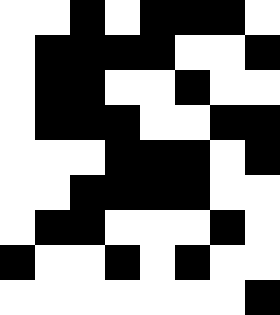[["white", "white", "black", "white", "black", "black", "black", "white"], ["white", "black", "black", "black", "black", "white", "white", "black"], ["white", "black", "black", "white", "white", "black", "white", "white"], ["white", "black", "black", "black", "white", "white", "black", "black"], ["white", "white", "white", "black", "black", "black", "white", "black"], ["white", "white", "black", "black", "black", "black", "white", "white"], ["white", "black", "black", "white", "white", "white", "black", "white"], ["black", "white", "white", "black", "white", "black", "white", "white"], ["white", "white", "white", "white", "white", "white", "white", "black"]]